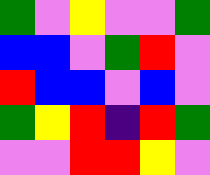[["green", "violet", "yellow", "violet", "violet", "green"], ["blue", "blue", "violet", "green", "red", "violet"], ["red", "blue", "blue", "violet", "blue", "violet"], ["green", "yellow", "red", "indigo", "red", "green"], ["violet", "violet", "red", "red", "yellow", "violet"]]